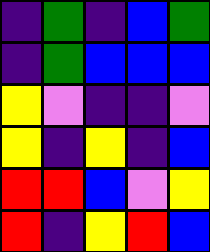[["indigo", "green", "indigo", "blue", "green"], ["indigo", "green", "blue", "blue", "blue"], ["yellow", "violet", "indigo", "indigo", "violet"], ["yellow", "indigo", "yellow", "indigo", "blue"], ["red", "red", "blue", "violet", "yellow"], ["red", "indigo", "yellow", "red", "blue"]]